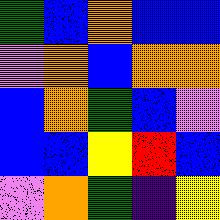[["green", "blue", "orange", "blue", "blue"], ["violet", "orange", "blue", "orange", "orange"], ["blue", "orange", "green", "blue", "violet"], ["blue", "blue", "yellow", "red", "blue"], ["violet", "orange", "green", "indigo", "yellow"]]